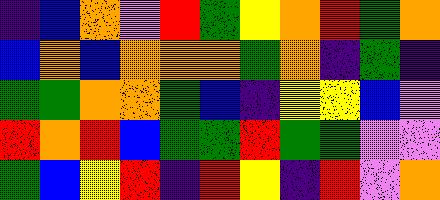[["indigo", "blue", "orange", "violet", "red", "green", "yellow", "orange", "red", "green", "orange"], ["blue", "orange", "blue", "orange", "orange", "orange", "green", "orange", "indigo", "green", "indigo"], ["green", "green", "orange", "orange", "green", "blue", "indigo", "yellow", "yellow", "blue", "violet"], ["red", "orange", "red", "blue", "green", "green", "red", "green", "green", "violet", "violet"], ["green", "blue", "yellow", "red", "indigo", "red", "yellow", "indigo", "red", "violet", "orange"]]